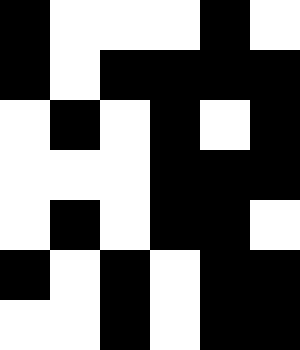[["black", "white", "white", "white", "black", "white"], ["black", "white", "black", "black", "black", "black"], ["white", "black", "white", "black", "white", "black"], ["white", "white", "white", "black", "black", "black"], ["white", "black", "white", "black", "black", "white"], ["black", "white", "black", "white", "black", "black"], ["white", "white", "black", "white", "black", "black"]]